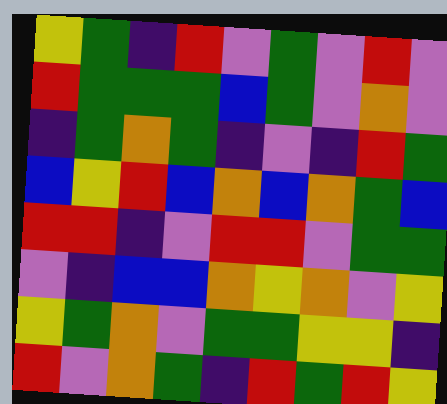[["yellow", "green", "indigo", "red", "violet", "green", "violet", "red", "violet"], ["red", "green", "green", "green", "blue", "green", "violet", "orange", "violet"], ["indigo", "green", "orange", "green", "indigo", "violet", "indigo", "red", "green"], ["blue", "yellow", "red", "blue", "orange", "blue", "orange", "green", "blue"], ["red", "red", "indigo", "violet", "red", "red", "violet", "green", "green"], ["violet", "indigo", "blue", "blue", "orange", "yellow", "orange", "violet", "yellow"], ["yellow", "green", "orange", "violet", "green", "green", "yellow", "yellow", "indigo"], ["red", "violet", "orange", "green", "indigo", "red", "green", "red", "yellow"]]